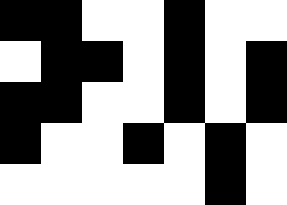[["black", "black", "white", "white", "black", "white", "white"], ["white", "black", "black", "white", "black", "white", "black"], ["black", "black", "white", "white", "black", "white", "black"], ["black", "white", "white", "black", "white", "black", "white"], ["white", "white", "white", "white", "white", "black", "white"]]